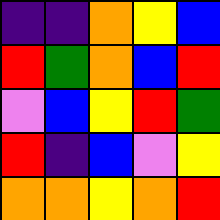[["indigo", "indigo", "orange", "yellow", "blue"], ["red", "green", "orange", "blue", "red"], ["violet", "blue", "yellow", "red", "green"], ["red", "indigo", "blue", "violet", "yellow"], ["orange", "orange", "yellow", "orange", "red"]]